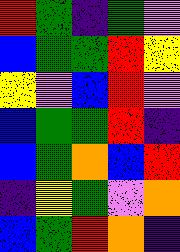[["red", "green", "indigo", "green", "violet"], ["blue", "green", "green", "red", "yellow"], ["yellow", "violet", "blue", "red", "violet"], ["blue", "green", "green", "red", "indigo"], ["blue", "green", "orange", "blue", "red"], ["indigo", "yellow", "green", "violet", "orange"], ["blue", "green", "red", "orange", "indigo"]]